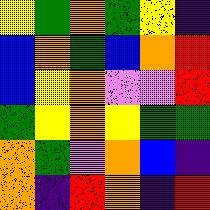[["yellow", "green", "orange", "green", "yellow", "indigo"], ["blue", "orange", "green", "blue", "orange", "red"], ["blue", "yellow", "orange", "violet", "violet", "red"], ["green", "yellow", "orange", "yellow", "green", "green"], ["orange", "green", "violet", "orange", "blue", "indigo"], ["orange", "indigo", "red", "orange", "indigo", "red"]]